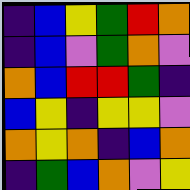[["indigo", "blue", "yellow", "green", "red", "orange"], ["indigo", "blue", "violet", "green", "orange", "violet"], ["orange", "blue", "red", "red", "green", "indigo"], ["blue", "yellow", "indigo", "yellow", "yellow", "violet"], ["orange", "yellow", "orange", "indigo", "blue", "orange"], ["indigo", "green", "blue", "orange", "violet", "yellow"]]